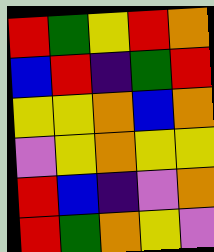[["red", "green", "yellow", "red", "orange"], ["blue", "red", "indigo", "green", "red"], ["yellow", "yellow", "orange", "blue", "orange"], ["violet", "yellow", "orange", "yellow", "yellow"], ["red", "blue", "indigo", "violet", "orange"], ["red", "green", "orange", "yellow", "violet"]]